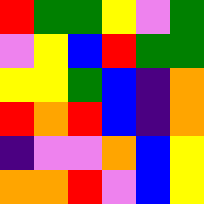[["red", "green", "green", "yellow", "violet", "green"], ["violet", "yellow", "blue", "red", "green", "green"], ["yellow", "yellow", "green", "blue", "indigo", "orange"], ["red", "orange", "red", "blue", "indigo", "orange"], ["indigo", "violet", "violet", "orange", "blue", "yellow"], ["orange", "orange", "red", "violet", "blue", "yellow"]]